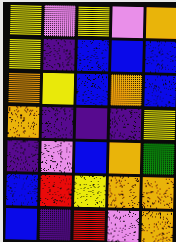[["yellow", "violet", "yellow", "violet", "orange"], ["yellow", "indigo", "blue", "blue", "blue"], ["orange", "yellow", "blue", "orange", "blue"], ["orange", "indigo", "indigo", "indigo", "yellow"], ["indigo", "violet", "blue", "orange", "green"], ["blue", "red", "yellow", "orange", "orange"], ["blue", "indigo", "red", "violet", "orange"]]